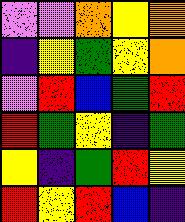[["violet", "violet", "orange", "yellow", "orange"], ["indigo", "yellow", "green", "yellow", "orange"], ["violet", "red", "blue", "green", "red"], ["red", "green", "yellow", "indigo", "green"], ["yellow", "indigo", "green", "red", "yellow"], ["red", "yellow", "red", "blue", "indigo"]]